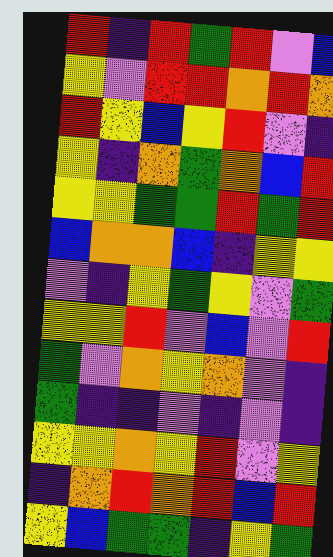[["red", "indigo", "red", "green", "red", "violet", "blue"], ["yellow", "violet", "red", "red", "orange", "red", "orange"], ["red", "yellow", "blue", "yellow", "red", "violet", "indigo"], ["yellow", "indigo", "orange", "green", "orange", "blue", "red"], ["yellow", "yellow", "green", "green", "red", "green", "red"], ["blue", "orange", "orange", "blue", "indigo", "yellow", "yellow"], ["violet", "indigo", "yellow", "green", "yellow", "violet", "green"], ["yellow", "yellow", "red", "violet", "blue", "violet", "red"], ["green", "violet", "orange", "yellow", "orange", "violet", "indigo"], ["green", "indigo", "indigo", "violet", "indigo", "violet", "indigo"], ["yellow", "yellow", "orange", "yellow", "red", "violet", "yellow"], ["indigo", "orange", "red", "orange", "red", "blue", "red"], ["yellow", "blue", "green", "green", "indigo", "yellow", "green"]]